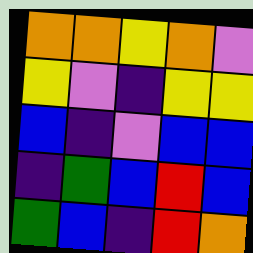[["orange", "orange", "yellow", "orange", "violet"], ["yellow", "violet", "indigo", "yellow", "yellow"], ["blue", "indigo", "violet", "blue", "blue"], ["indigo", "green", "blue", "red", "blue"], ["green", "blue", "indigo", "red", "orange"]]